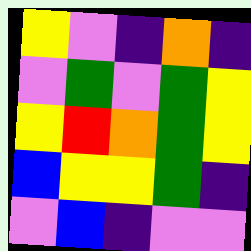[["yellow", "violet", "indigo", "orange", "indigo"], ["violet", "green", "violet", "green", "yellow"], ["yellow", "red", "orange", "green", "yellow"], ["blue", "yellow", "yellow", "green", "indigo"], ["violet", "blue", "indigo", "violet", "violet"]]